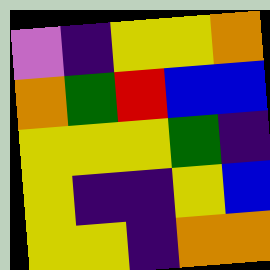[["violet", "indigo", "yellow", "yellow", "orange"], ["orange", "green", "red", "blue", "blue"], ["yellow", "yellow", "yellow", "green", "indigo"], ["yellow", "indigo", "indigo", "yellow", "blue"], ["yellow", "yellow", "indigo", "orange", "orange"]]